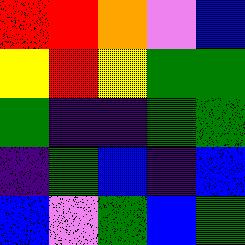[["red", "red", "orange", "violet", "blue"], ["yellow", "red", "yellow", "green", "green"], ["green", "indigo", "indigo", "green", "green"], ["indigo", "green", "blue", "indigo", "blue"], ["blue", "violet", "green", "blue", "green"]]